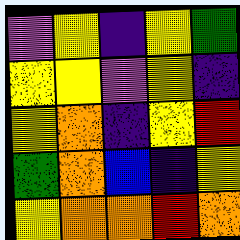[["violet", "yellow", "indigo", "yellow", "green"], ["yellow", "yellow", "violet", "yellow", "indigo"], ["yellow", "orange", "indigo", "yellow", "red"], ["green", "orange", "blue", "indigo", "yellow"], ["yellow", "orange", "orange", "red", "orange"]]